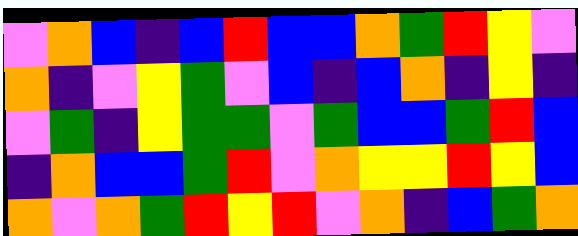[["violet", "orange", "blue", "indigo", "blue", "red", "blue", "blue", "orange", "green", "red", "yellow", "violet"], ["orange", "indigo", "violet", "yellow", "green", "violet", "blue", "indigo", "blue", "orange", "indigo", "yellow", "indigo"], ["violet", "green", "indigo", "yellow", "green", "green", "violet", "green", "blue", "blue", "green", "red", "blue"], ["indigo", "orange", "blue", "blue", "green", "red", "violet", "orange", "yellow", "yellow", "red", "yellow", "blue"], ["orange", "violet", "orange", "green", "red", "yellow", "red", "violet", "orange", "indigo", "blue", "green", "orange"]]